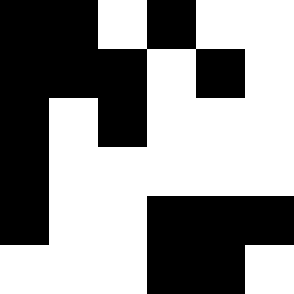[["black", "black", "white", "black", "white", "white"], ["black", "black", "black", "white", "black", "white"], ["black", "white", "black", "white", "white", "white"], ["black", "white", "white", "white", "white", "white"], ["black", "white", "white", "black", "black", "black"], ["white", "white", "white", "black", "black", "white"]]